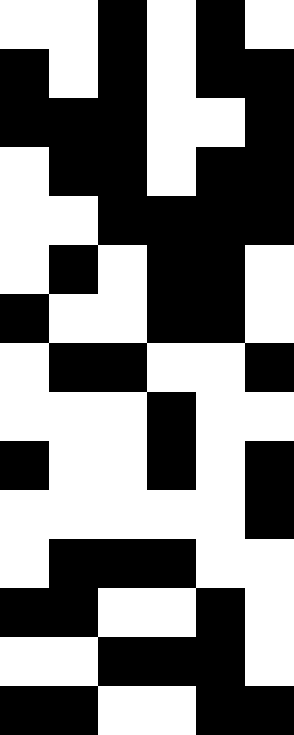[["white", "white", "black", "white", "black", "white"], ["black", "white", "black", "white", "black", "black"], ["black", "black", "black", "white", "white", "black"], ["white", "black", "black", "white", "black", "black"], ["white", "white", "black", "black", "black", "black"], ["white", "black", "white", "black", "black", "white"], ["black", "white", "white", "black", "black", "white"], ["white", "black", "black", "white", "white", "black"], ["white", "white", "white", "black", "white", "white"], ["black", "white", "white", "black", "white", "black"], ["white", "white", "white", "white", "white", "black"], ["white", "black", "black", "black", "white", "white"], ["black", "black", "white", "white", "black", "white"], ["white", "white", "black", "black", "black", "white"], ["black", "black", "white", "white", "black", "black"]]